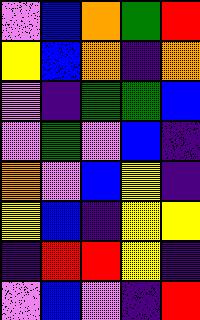[["violet", "blue", "orange", "green", "red"], ["yellow", "blue", "orange", "indigo", "orange"], ["violet", "indigo", "green", "green", "blue"], ["violet", "green", "violet", "blue", "indigo"], ["orange", "violet", "blue", "yellow", "indigo"], ["yellow", "blue", "indigo", "yellow", "yellow"], ["indigo", "red", "red", "yellow", "indigo"], ["violet", "blue", "violet", "indigo", "red"]]